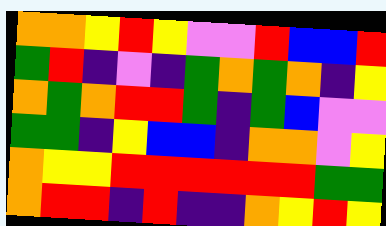[["orange", "orange", "yellow", "red", "yellow", "violet", "violet", "red", "blue", "blue", "red"], ["green", "red", "indigo", "violet", "indigo", "green", "orange", "green", "orange", "indigo", "yellow"], ["orange", "green", "orange", "red", "red", "green", "indigo", "green", "blue", "violet", "violet"], ["green", "green", "indigo", "yellow", "blue", "blue", "indigo", "orange", "orange", "violet", "yellow"], ["orange", "yellow", "yellow", "red", "red", "red", "red", "red", "red", "green", "green"], ["orange", "red", "red", "indigo", "red", "indigo", "indigo", "orange", "yellow", "red", "yellow"]]